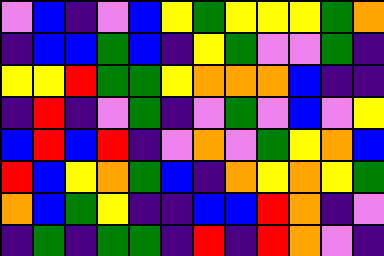[["violet", "blue", "indigo", "violet", "blue", "yellow", "green", "yellow", "yellow", "yellow", "green", "orange"], ["indigo", "blue", "blue", "green", "blue", "indigo", "yellow", "green", "violet", "violet", "green", "indigo"], ["yellow", "yellow", "red", "green", "green", "yellow", "orange", "orange", "orange", "blue", "indigo", "indigo"], ["indigo", "red", "indigo", "violet", "green", "indigo", "violet", "green", "violet", "blue", "violet", "yellow"], ["blue", "red", "blue", "red", "indigo", "violet", "orange", "violet", "green", "yellow", "orange", "blue"], ["red", "blue", "yellow", "orange", "green", "blue", "indigo", "orange", "yellow", "orange", "yellow", "green"], ["orange", "blue", "green", "yellow", "indigo", "indigo", "blue", "blue", "red", "orange", "indigo", "violet"], ["indigo", "green", "indigo", "green", "green", "indigo", "red", "indigo", "red", "orange", "violet", "indigo"]]